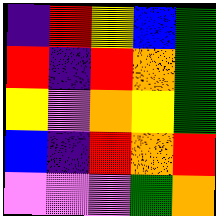[["indigo", "red", "yellow", "blue", "green"], ["red", "indigo", "red", "orange", "green"], ["yellow", "violet", "orange", "yellow", "green"], ["blue", "indigo", "red", "orange", "red"], ["violet", "violet", "violet", "green", "orange"]]